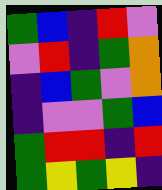[["green", "blue", "indigo", "red", "violet"], ["violet", "red", "indigo", "green", "orange"], ["indigo", "blue", "green", "violet", "orange"], ["indigo", "violet", "violet", "green", "blue"], ["green", "red", "red", "indigo", "red"], ["green", "yellow", "green", "yellow", "indigo"]]